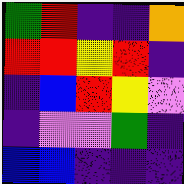[["green", "red", "indigo", "indigo", "orange"], ["red", "red", "yellow", "red", "indigo"], ["indigo", "blue", "red", "yellow", "violet"], ["indigo", "violet", "violet", "green", "indigo"], ["blue", "blue", "indigo", "indigo", "indigo"]]